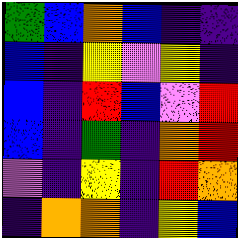[["green", "blue", "orange", "blue", "indigo", "indigo"], ["blue", "indigo", "yellow", "violet", "yellow", "indigo"], ["blue", "indigo", "red", "blue", "violet", "red"], ["blue", "indigo", "green", "indigo", "orange", "red"], ["violet", "indigo", "yellow", "indigo", "red", "orange"], ["indigo", "orange", "orange", "indigo", "yellow", "blue"]]